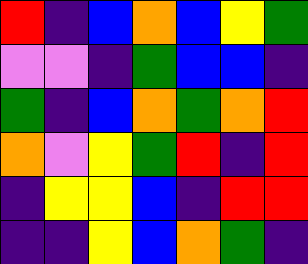[["red", "indigo", "blue", "orange", "blue", "yellow", "green"], ["violet", "violet", "indigo", "green", "blue", "blue", "indigo"], ["green", "indigo", "blue", "orange", "green", "orange", "red"], ["orange", "violet", "yellow", "green", "red", "indigo", "red"], ["indigo", "yellow", "yellow", "blue", "indigo", "red", "red"], ["indigo", "indigo", "yellow", "blue", "orange", "green", "indigo"]]